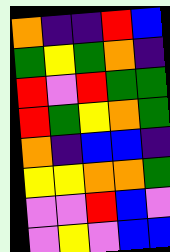[["orange", "indigo", "indigo", "red", "blue"], ["green", "yellow", "green", "orange", "indigo"], ["red", "violet", "red", "green", "green"], ["red", "green", "yellow", "orange", "green"], ["orange", "indigo", "blue", "blue", "indigo"], ["yellow", "yellow", "orange", "orange", "green"], ["violet", "violet", "red", "blue", "violet"], ["violet", "yellow", "violet", "blue", "blue"]]